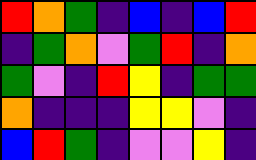[["red", "orange", "green", "indigo", "blue", "indigo", "blue", "red"], ["indigo", "green", "orange", "violet", "green", "red", "indigo", "orange"], ["green", "violet", "indigo", "red", "yellow", "indigo", "green", "green"], ["orange", "indigo", "indigo", "indigo", "yellow", "yellow", "violet", "indigo"], ["blue", "red", "green", "indigo", "violet", "violet", "yellow", "indigo"]]